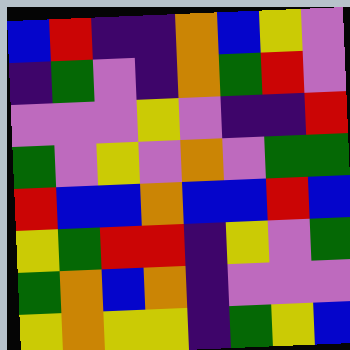[["blue", "red", "indigo", "indigo", "orange", "blue", "yellow", "violet"], ["indigo", "green", "violet", "indigo", "orange", "green", "red", "violet"], ["violet", "violet", "violet", "yellow", "violet", "indigo", "indigo", "red"], ["green", "violet", "yellow", "violet", "orange", "violet", "green", "green"], ["red", "blue", "blue", "orange", "blue", "blue", "red", "blue"], ["yellow", "green", "red", "red", "indigo", "yellow", "violet", "green"], ["green", "orange", "blue", "orange", "indigo", "violet", "violet", "violet"], ["yellow", "orange", "yellow", "yellow", "indigo", "green", "yellow", "blue"]]